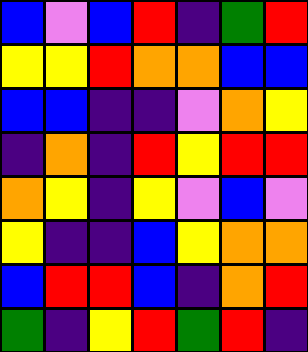[["blue", "violet", "blue", "red", "indigo", "green", "red"], ["yellow", "yellow", "red", "orange", "orange", "blue", "blue"], ["blue", "blue", "indigo", "indigo", "violet", "orange", "yellow"], ["indigo", "orange", "indigo", "red", "yellow", "red", "red"], ["orange", "yellow", "indigo", "yellow", "violet", "blue", "violet"], ["yellow", "indigo", "indigo", "blue", "yellow", "orange", "orange"], ["blue", "red", "red", "blue", "indigo", "orange", "red"], ["green", "indigo", "yellow", "red", "green", "red", "indigo"]]